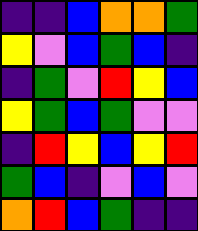[["indigo", "indigo", "blue", "orange", "orange", "green"], ["yellow", "violet", "blue", "green", "blue", "indigo"], ["indigo", "green", "violet", "red", "yellow", "blue"], ["yellow", "green", "blue", "green", "violet", "violet"], ["indigo", "red", "yellow", "blue", "yellow", "red"], ["green", "blue", "indigo", "violet", "blue", "violet"], ["orange", "red", "blue", "green", "indigo", "indigo"]]